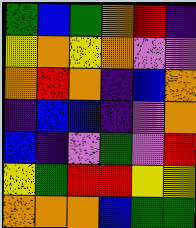[["green", "blue", "green", "orange", "red", "indigo"], ["yellow", "orange", "yellow", "orange", "violet", "violet"], ["orange", "red", "orange", "indigo", "blue", "orange"], ["indigo", "blue", "blue", "indigo", "violet", "orange"], ["blue", "indigo", "violet", "green", "violet", "red"], ["yellow", "green", "red", "red", "yellow", "yellow"], ["orange", "orange", "orange", "blue", "green", "green"]]